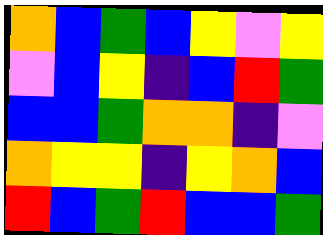[["orange", "blue", "green", "blue", "yellow", "violet", "yellow"], ["violet", "blue", "yellow", "indigo", "blue", "red", "green"], ["blue", "blue", "green", "orange", "orange", "indigo", "violet"], ["orange", "yellow", "yellow", "indigo", "yellow", "orange", "blue"], ["red", "blue", "green", "red", "blue", "blue", "green"]]